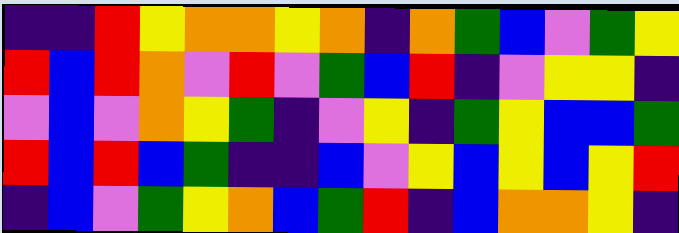[["indigo", "indigo", "red", "yellow", "orange", "orange", "yellow", "orange", "indigo", "orange", "green", "blue", "violet", "green", "yellow"], ["red", "blue", "red", "orange", "violet", "red", "violet", "green", "blue", "red", "indigo", "violet", "yellow", "yellow", "indigo"], ["violet", "blue", "violet", "orange", "yellow", "green", "indigo", "violet", "yellow", "indigo", "green", "yellow", "blue", "blue", "green"], ["red", "blue", "red", "blue", "green", "indigo", "indigo", "blue", "violet", "yellow", "blue", "yellow", "blue", "yellow", "red"], ["indigo", "blue", "violet", "green", "yellow", "orange", "blue", "green", "red", "indigo", "blue", "orange", "orange", "yellow", "indigo"]]